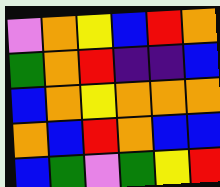[["violet", "orange", "yellow", "blue", "red", "orange"], ["green", "orange", "red", "indigo", "indigo", "blue"], ["blue", "orange", "yellow", "orange", "orange", "orange"], ["orange", "blue", "red", "orange", "blue", "blue"], ["blue", "green", "violet", "green", "yellow", "red"]]